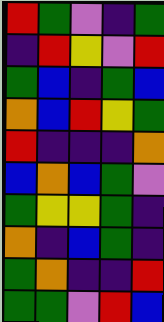[["red", "green", "violet", "indigo", "green"], ["indigo", "red", "yellow", "violet", "red"], ["green", "blue", "indigo", "green", "blue"], ["orange", "blue", "red", "yellow", "green"], ["red", "indigo", "indigo", "indigo", "orange"], ["blue", "orange", "blue", "green", "violet"], ["green", "yellow", "yellow", "green", "indigo"], ["orange", "indigo", "blue", "green", "indigo"], ["green", "orange", "indigo", "indigo", "red"], ["green", "green", "violet", "red", "blue"]]